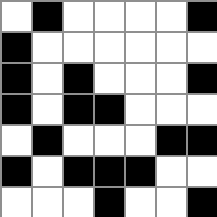[["white", "black", "white", "white", "white", "white", "black"], ["black", "white", "white", "white", "white", "white", "white"], ["black", "white", "black", "white", "white", "white", "black"], ["black", "white", "black", "black", "white", "white", "white"], ["white", "black", "white", "white", "white", "black", "black"], ["black", "white", "black", "black", "black", "white", "white"], ["white", "white", "white", "black", "white", "white", "black"]]